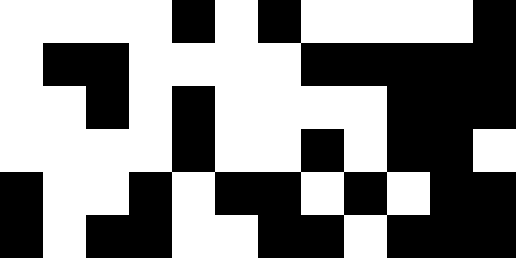[["white", "white", "white", "white", "black", "white", "black", "white", "white", "white", "white", "black"], ["white", "black", "black", "white", "white", "white", "white", "black", "black", "black", "black", "black"], ["white", "white", "black", "white", "black", "white", "white", "white", "white", "black", "black", "black"], ["white", "white", "white", "white", "black", "white", "white", "black", "white", "black", "black", "white"], ["black", "white", "white", "black", "white", "black", "black", "white", "black", "white", "black", "black"], ["black", "white", "black", "black", "white", "white", "black", "black", "white", "black", "black", "black"]]